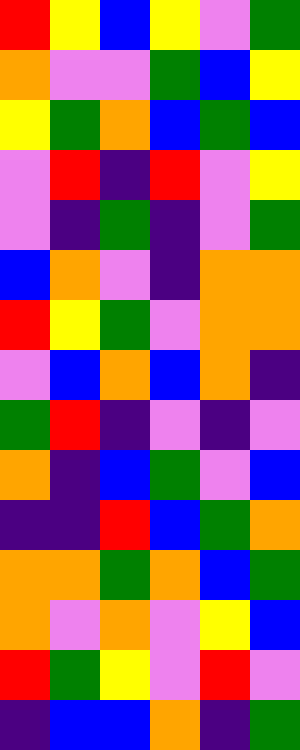[["red", "yellow", "blue", "yellow", "violet", "green"], ["orange", "violet", "violet", "green", "blue", "yellow"], ["yellow", "green", "orange", "blue", "green", "blue"], ["violet", "red", "indigo", "red", "violet", "yellow"], ["violet", "indigo", "green", "indigo", "violet", "green"], ["blue", "orange", "violet", "indigo", "orange", "orange"], ["red", "yellow", "green", "violet", "orange", "orange"], ["violet", "blue", "orange", "blue", "orange", "indigo"], ["green", "red", "indigo", "violet", "indigo", "violet"], ["orange", "indigo", "blue", "green", "violet", "blue"], ["indigo", "indigo", "red", "blue", "green", "orange"], ["orange", "orange", "green", "orange", "blue", "green"], ["orange", "violet", "orange", "violet", "yellow", "blue"], ["red", "green", "yellow", "violet", "red", "violet"], ["indigo", "blue", "blue", "orange", "indigo", "green"]]